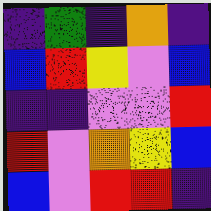[["indigo", "green", "indigo", "orange", "indigo"], ["blue", "red", "yellow", "violet", "blue"], ["indigo", "indigo", "violet", "violet", "red"], ["red", "violet", "orange", "yellow", "blue"], ["blue", "violet", "red", "red", "indigo"]]